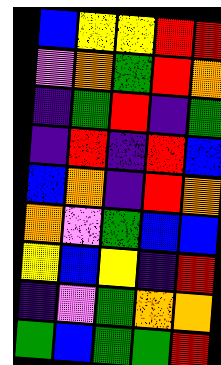[["blue", "yellow", "yellow", "red", "red"], ["violet", "orange", "green", "red", "orange"], ["indigo", "green", "red", "indigo", "green"], ["indigo", "red", "indigo", "red", "blue"], ["blue", "orange", "indigo", "red", "orange"], ["orange", "violet", "green", "blue", "blue"], ["yellow", "blue", "yellow", "indigo", "red"], ["indigo", "violet", "green", "orange", "orange"], ["green", "blue", "green", "green", "red"]]